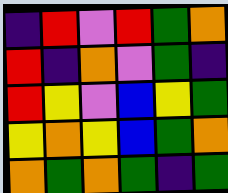[["indigo", "red", "violet", "red", "green", "orange"], ["red", "indigo", "orange", "violet", "green", "indigo"], ["red", "yellow", "violet", "blue", "yellow", "green"], ["yellow", "orange", "yellow", "blue", "green", "orange"], ["orange", "green", "orange", "green", "indigo", "green"]]